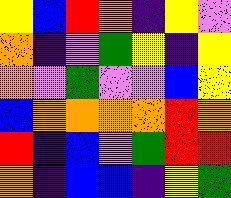[["yellow", "blue", "red", "orange", "indigo", "yellow", "violet"], ["orange", "indigo", "violet", "green", "yellow", "indigo", "yellow"], ["orange", "violet", "green", "violet", "violet", "blue", "yellow"], ["blue", "orange", "orange", "orange", "orange", "red", "orange"], ["red", "indigo", "blue", "violet", "green", "red", "red"], ["orange", "indigo", "blue", "blue", "indigo", "yellow", "green"]]